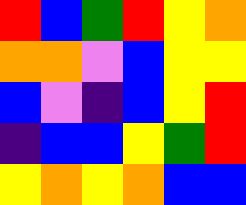[["red", "blue", "green", "red", "yellow", "orange"], ["orange", "orange", "violet", "blue", "yellow", "yellow"], ["blue", "violet", "indigo", "blue", "yellow", "red"], ["indigo", "blue", "blue", "yellow", "green", "red"], ["yellow", "orange", "yellow", "orange", "blue", "blue"]]